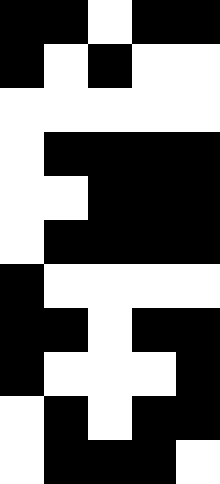[["black", "black", "white", "black", "black"], ["black", "white", "black", "white", "white"], ["white", "white", "white", "white", "white"], ["white", "black", "black", "black", "black"], ["white", "white", "black", "black", "black"], ["white", "black", "black", "black", "black"], ["black", "white", "white", "white", "white"], ["black", "black", "white", "black", "black"], ["black", "white", "white", "white", "black"], ["white", "black", "white", "black", "black"], ["white", "black", "black", "black", "white"]]